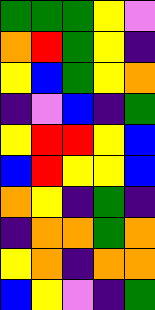[["green", "green", "green", "yellow", "violet"], ["orange", "red", "green", "yellow", "indigo"], ["yellow", "blue", "green", "yellow", "orange"], ["indigo", "violet", "blue", "indigo", "green"], ["yellow", "red", "red", "yellow", "blue"], ["blue", "red", "yellow", "yellow", "blue"], ["orange", "yellow", "indigo", "green", "indigo"], ["indigo", "orange", "orange", "green", "orange"], ["yellow", "orange", "indigo", "orange", "orange"], ["blue", "yellow", "violet", "indigo", "green"]]